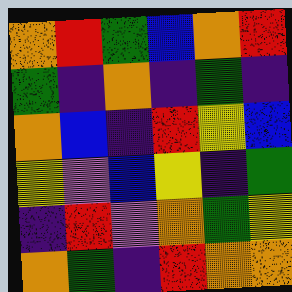[["orange", "red", "green", "blue", "orange", "red"], ["green", "indigo", "orange", "indigo", "green", "indigo"], ["orange", "blue", "indigo", "red", "yellow", "blue"], ["yellow", "violet", "blue", "yellow", "indigo", "green"], ["indigo", "red", "violet", "orange", "green", "yellow"], ["orange", "green", "indigo", "red", "orange", "orange"]]